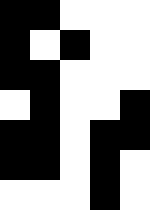[["black", "black", "white", "white", "white"], ["black", "white", "black", "white", "white"], ["black", "black", "white", "white", "white"], ["white", "black", "white", "white", "black"], ["black", "black", "white", "black", "black"], ["black", "black", "white", "black", "white"], ["white", "white", "white", "black", "white"]]